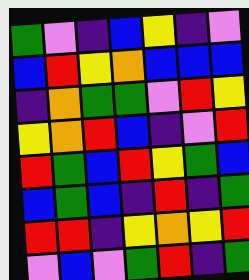[["green", "violet", "indigo", "blue", "yellow", "indigo", "violet"], ["blue", "red", "yellow", "orange", "blue", "blue", "blue"], ["indigo", "orange", "green", "green", "violet", "red", "yellow"], ["yellow", "orange", "red", "blue", "indigo", "violet", "red"], ["red", "green", "blue", "red", "yellow", "green", "blue"], ["blue", "green", "blue", "indigo", "red", "indigo", "green"], ["red", "red", "indigo", "yellow", "orange", "yellow", "red"], ["violet", "blue", "violet", "green", "red", "indigo", "green"]]